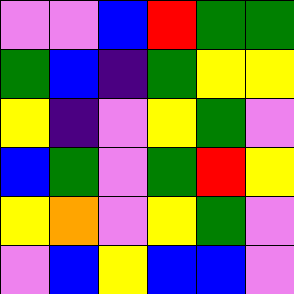[["violet", "violet", "blue", "red", "green", "green"], ["green", "blue", "indigo", "green", "yellow", "yellow"], ["yellow", "indigo", "violet", "yellow", "green", "violet"], ["blue", "green", "violet", "green", "red", "yellow"], ["yellow", "orange", "violet", "yellow", "green", "violet"], ["violet", "blue", "yellow", "blue", "blue", "violet"]]